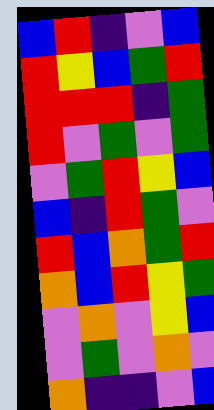[["blue", "red", "indigo", "violet", "blue"], ["red", "yellow", "blue", "green", "red"], ["red", "red", "red", "indigo", "green"], ["red", "violet", "green", "violet", "green"], ["violet", "green", "red", "yellow", "blue"], ["blue", "indigo", "red", "green", "violet"], ["red", "blue", "orange", "green", "red"], ["orange", "blue", "red", "yellow", "green"], ["violet", "orange", "violet", "yellow", "blue"], ["violet", "green", "violet", "orange", "violet"], ["orange", "indigo", "indigo", "violet", "blue"]]